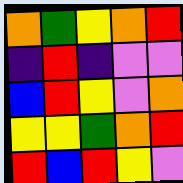[["orange", "green", "yellow", "orange", "red"], ["indigo", "red", "indigo", "violet", "violet"], ["blue", "red", "yellow", "violet", "orange"], ["yellow", "yellow", "green", "orange", "red"], ["red", "blue", "red", "yellow", "violet"]]